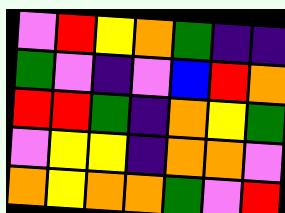[["violet", "red", "yellow", "orange", "green", "indigo", "indigo"], ["green", "violet", "indigo", "violet", "blue", "red", "orange"], ["red", "red", "green", "indigo", "orange", "yellow", "green"], ["violet", "yellow", "yellow", "indigo", "orange", "orange", "violet"], ["orange", "yellow", "orange", "orange", "green", "violet", "red"]]